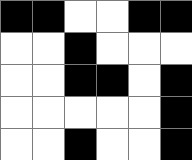[["black", "black", "white", "white", "black", "black"], ["white", "white", "black", "white", "white", "white"], ["white", "white", "black", "black", "white", "black"], ["white", "white", "white", "white", "white", "black"], ["white", "white", "black", "white", "white", "black"]]